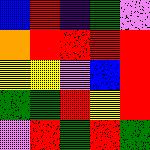[["blue", "red", "indigo", "green", "violet"], ["orange", "red", "red", "red", "red"], ["yellow", "yellow", "violet", "blue", "red"], ["green", "green", "red", "yellow", "red"], ["violet", "red", "green", "red", "green"]]